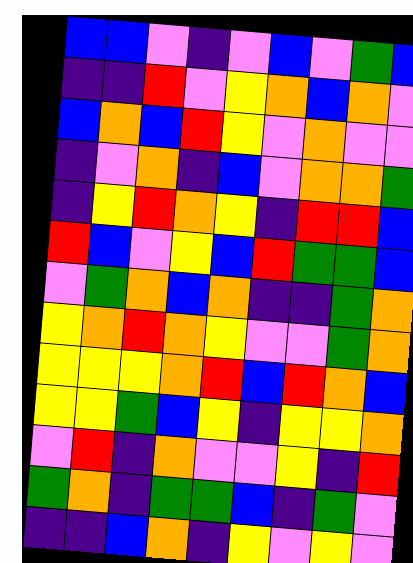[["blue", "blue", "violet", "indigo", "violet", "blue", "violet", "green", "blue"], ["indigo", "indigo", "red", "violet", "yellow", "orange", "blue", "orange", "violet"], ["blue", "orange", "blue", "red", "yellow", "violet", "orange", "violet", "violet"], ["indigo", "violet", "orange", "indigo", "blue", "violet", "orange", "orange", "green"], ["indigo", "yellow", "red", "orange", "yellow", "indigo", "red", "red", "blue"], ["red", "blue", "violet", "yellow", "blue", "red", "green", "green", "blue"], ["violet", "green", "orange", "blue", "orange", "indigo", "indigo", "green", "orange"], ["yellow", "orange", "red", "orange", "yellow", "violet", "violet", "green", "orange"], ["yellow", "yellow", "yellow", "orange", "red", "blue", "red", "orange", "blue"], ["yellow", "yellow", "green", "blue", "yellow", "indigo", "yellow", "yellow", "orange"], ["violet", "red", "indigo", "orange", "violet", "violet", "yellow", "indigo", "red"], ["green", "orange", "indigo", "green", "green", "blue", "indigo", "green", "violet"], ["indigo", "indigo", "blue", "orange", "indigo", "yellow", "violet", "yellow", "violet"]]